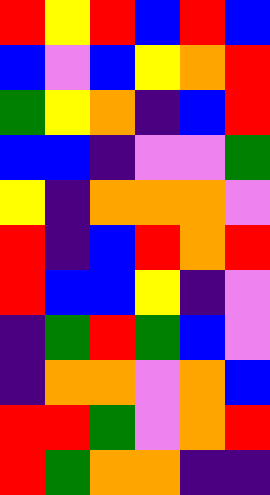[["red", "yellow", "red", "blue", "red", "blue"], ["blue", "violet", "blue", "yellow", "orange", "red"], ["green", "yellow", "orange", "indigo", "blue", "red"], ["blue", "blue", "indigo", "violet", "violet", "green"], ["yellow", "indigo", "orange", "orange", "orange", "violet"], ["red", "indigo", "blue", "red", "orange", "red"], ["red", "blue", "blue", "yellow", "indigo", "violet"], ["indigo", "green", "red", "green", "blue", "violet"], ["indigo", "orange", "orange", "violet", "orange", "blue"], ["red", "red", "green", "violet", "orange", "red"], ["red", "green", "orange", "orange", "indigo", "indigo"]]